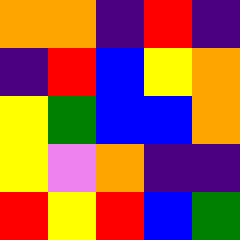[["orange", "orange", "indigo", "red", "indigo"], ["indigo", "red", "blue", "yellow", "orange"], ["yellow", "green", "blue", "blue", "orange"], ["yellow", "violet", "orange", "indigo", "indigo"], ["red", "yellow", "red", "blue", "green"]]